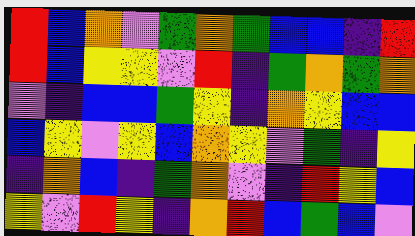[["red", "blue", "orange", "violet", "green", "orange", "green", "blue", "blue", "indigo", "red"], ["red", "blue", "yellow", "yellow", "violet", "red", "indigo", "green", "orange", "green", "orange"], ["violet", "indigo", "blue", "blue", "green", "yellow", "indigo", "orange", "yellow", "blue", "blue"], ["blue", "yellow", "violet", "yellow", "blue", "orange", "yellow", "violet", "green", "indigo", "yellow"], ["indigo", "orange", "blue", "indigo", "green", "orange", "violet", "indigo", "red", "yellow", "blue"], ["yellow", "violet", "red", "yellow", "indigo", "orange", "red", "blue", "green", "blue", "violet"]]